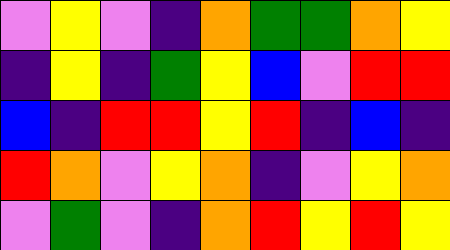[["violet", "yellow", "violet", "indigo", "orange", "green", "green", "orange", "yellow"], ["indigo", "yellow", "indigo", "green", "yellow", "blue", "violet", "red", "red"], ["blue", "indigo", "red", "red", "yellow", "red", "indigo", "blue", "indigo"], ["red", "orange", "violet", "yellow", "orange", "indigo", "violet", "yellow", "orange"], ["violet", "green", "violet", "indigo", "orange", "red", "yellow", "red", "yellow"]]